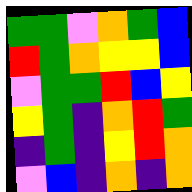[["green", "green", "violet", "orange", "green", "blue"], ["red", "green", "orange", "yellow", "yellow", "blue"], ["violet", "green", "green", "red", "blue", "yellow"], ["yellow", "green", "indigo", "orange", "red", "green"], ["indigo", "green", "indigo", "yellow", "red", "orange"], ["violet", "blue", "indigo", "orange", "indigo", "orange"]]